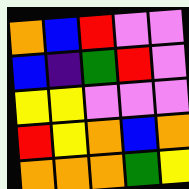[["orange", "blue", "red", "violet", "violet"], ["blue", "indigo", "green", "red", "violet"], ["yellow", "yellow", "violet", "violet", "violet"], ["red", "yellow", "orange", "blue", "orange"], ["orange", "orange", "orange", "green", "yellow"]]